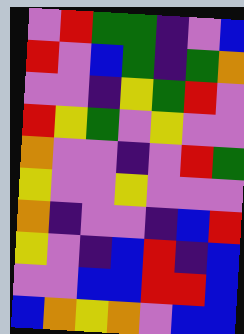[["violet", "red", "green", "green", "indigo", "violet", "blue"], ["red", "violet", "blue", "green", "indigo", "green", "orange"], ["violet", "violet", "indigo", "yellow", "green", "red", "violet"], ["red", "yellow", "green", "violet", "yellow", "violet", "violet"], ["orange", "violet", "violet", "indigo", "violet", "red", "green"], ["yellow", "violet", "violet", "yellow", "violet", "violet", "violet"], ["orange", "indigo", "violet", "violet", "indigo", "blue", "red"], ["yellow", "violet", "indigo", "blue", "red", "indigo", "blue"], ["violet", "violet", "blue", "blue", "red", "red", "blue"], ["blue", "orange", "yellow", "orange", "violet", "blue", "blue"]]